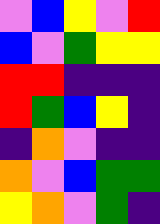[["violet", "blue", "yellow", "violet", "red"], ["blue", "violet", "green", "yellow", "yellow"], ["red", "red", "indigo", "indigo", "indigo"], ["red", "green", "blue", "yellow", "indigo"], ["indigo", "orange", "violet", "indigo", "indigo"], ["orange", "violet", "blue", "green", "green"], ["yellow", "orange", "violet", "green", "indigo"]]